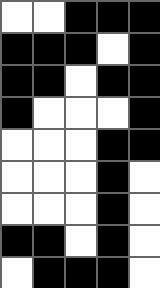[["white", "white", "black", "black", "black"], ["black", "black", "black", "white", "black"], ["black", "black", "white", "black", "black"], ["black", "white", "white", "white", "black"], ["white", "white", "white", "black", "black"], ["white", "white", "white", "black", "white"], ["white", "white", "white", "black", "white"], ["black", "black", "white", "black", "white"], ["white", "black", "black", "black", "white"]]